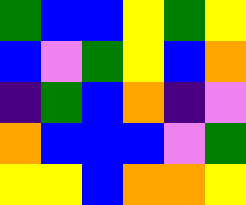[["green", "blue", "blue", "yellow", "green", "yellow"], ["blue", "violet", "green", "yellow", "blue", "orange"], ["indigo", "green", "blue", "orange", "indigo", "violet"], ["orange", "blue", "blue", "blue", "violet", "green"], ["yellow", "yellow", "blue", "orange", "orange", "yellow"]]